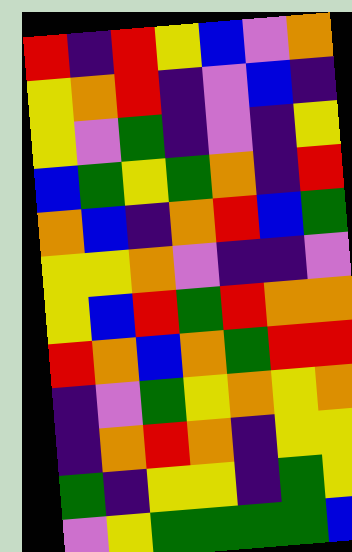[["red", "indigo", "red", "yellow", "blue", "violet", "orange"], ["yellow", "orange", "red", "indigo", "violet", "blue", "indigo"], ["yellow", "violet", "green", "indigo", "violet", "indigo", "yellow"], ["blue", "green", "yellow", "green", "orange", "indigo", "red"], ["orange", "blue", "indigo", "orange", "red", "blue", "green"], ["yellow", "yellow", "orange", "violet", "indigo", "indigo", "violet"], ["yellow", "blue", "red", "green", "red", "orange", "orange"], ["red", "orange", "blue", "orange", "green", "red", "red"], ["indigo", "violet", "green", "yellow", "orange", "yellow", "orange"], ["indigo", "orange", "red", "orange", "indigo", "yellow", "yellow"], ["green", "indigo", "yellow", "yellow", "indigo", "green", "yellow"], ["violet", "yellow", "green", "green", "green", "green", "blue"]]